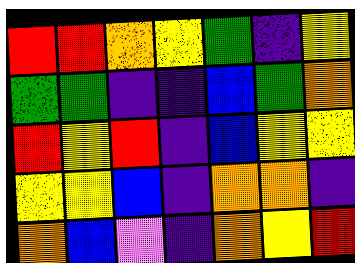[["red", "red", "orange", "yellow", "green", "indigo", "yellow"], ["green", "green", "indigo", "indigo", "blue", "green", "orange"], ["red", "yellow", "red", "indigo", "blue", "yellow", "yellow"], ["yellow", "yellow", "blue", "indigo", "orange", "orange", "indigo"], ["orange", "blue", "violet", "indigo", "orange", "yellow", "red"]]